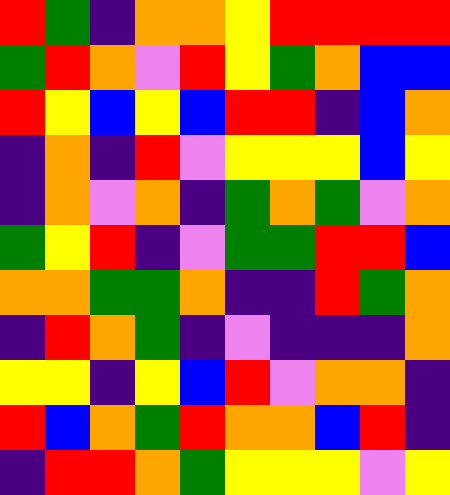[["red", "green", "indigo", "orange", "orange", "yellow", "red", "red", "red", "red"], ["green", "red", "orange", "violet", "red", "yellow", "green", "orange", "blue", "blue"], ["red", "yellow", "blue", "yellow", "blue", "red", "red", "indigo", "blue", "orange"], ["indigo", "orange", "indigo", "red", "violet", "yellow", "yellow", "yellow", "blue", "yellow"], ["indigo", "orange", "violet", "orange", "indigo", "green", "orange", "green", "violet", "orange"], ["green", "yellow", "red", "indigo", "violet", "green", "green", "red", "red", "blue"], ["orange", "orange", "green", "green", "orange", "indigo", "indigo", "red", "green", "orange"], ["indigo", "red", "orange", "green", "indigo", "violet", "indigo", "indigo", "indigo", "orange"], ["yellow", "yellow", "indigo", "yellow", "blue", "red", "violet", "orange", "orange", "indigo"], ["red", "blue", "orange", "green", "red", "orange", "orange", "blue", "red", "indigo"], ["indigo", "red", "red", "orange", "green", "yellow", "yellow", "yellow", "violet", "yellow"]]